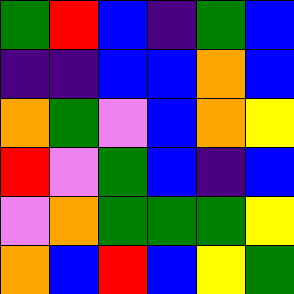[["green", "red", "blue", "indigo", "green", "blue"], ["indigo", "indigo", "blue", "blue", "orange", "blue"], ["orange", "green", "violet", "blue", "orange", "yellow"], ["red", "violet", "green", "blue", "indigo", "blue"], ["violet", "orange", "green", "green", "green", "yellow"], ["orange", "blue", "red", "blue", "yellow", "green"]]